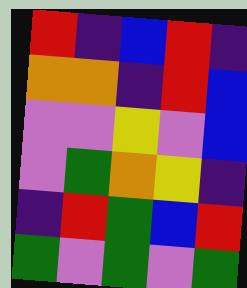[["red", "indigo", "blue", "red", "indigo"], ["orange", "orange", "indigo", "red", "blue"], ["violet", "violet", "yellow", "violet", "blue"], ["violet", "green", "orange", "yellow", "indigo"], ["indigo", "red", "green", "blue", "red"], ["green", "violet", "green", "violet", "green"]]